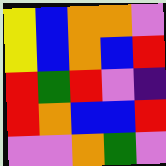[["yellow", "blue", "orange", "orange", "violet"], ["yellow", "blue", "orange", "blue", "red"], ["red", "green", "red", "violet", "indigo"], ["red", "orange", "blue", "blue", "red"], ["violet", "violet", "orange", "green", "violet"]]